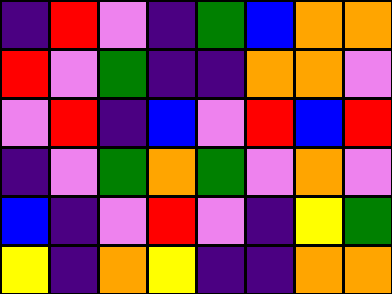[["indigo", "red", "violet", "indigo", "green", "blue", "orange", "orange"], ["red", "violet", "green", "indigo", "indigo", "orange", "orange", "violet"], ["violet", "red", "indigo", "blue", "violet", "red", "blue", "red"], ["indigo", "violet", "green", "orange", "green", "violet", "orange", "violet"], ["blue", "indigo", "violet", "red", "violet", "indigo", "yellow", "green"], ["yellow", "indigo", "orange", "yellow", "indigo", "indigo", "orange", "orange"]]